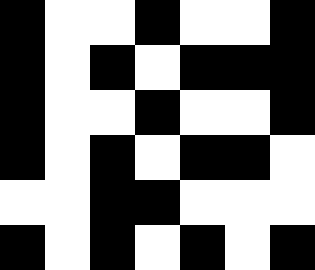[["black", "white", "white", "black", "white", "white", "black"], ["black", "white", "black", "white", "black", "black", "black"], ["black", "white", "white", "black", "white", "white", "black"], ["black", "white", "black", "white", "black", "black", "white"], ["white", "white", "black", "black", "white", "white", "white"], ["black", "white", "black", "white", "black", "white", "black"]]